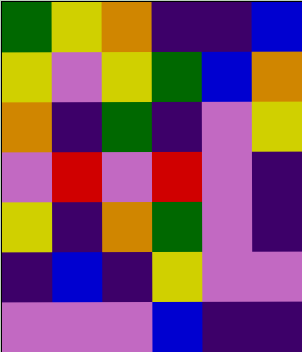[["green", "yellow", "orange", "indigo", "indigo", "blue"], ["yellow", "violet", "yellow", "green", "blue", "orange"], ["orange", "indigo", "green", "indigo", "violet", "yellow"], ["violet", "red", "violet", "red", "violet", "indigo"], ["yellow", "indigo", "orange", "green", "violet", "indigo"], ["indigo", "blue", "indigo", "yellow", "violet", "violet"], ["violet", "violet", "violet", "blue", "indigo", "indigo"]]